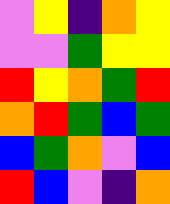[["violet", "yellow", "indigo", "orange", "yellow"], ["violet", "violet", "green", "yellow", "yellow"], ["red", "yellow", "orange", "green", "red"], ["orange", "red", "green", "blue", "green"], ["blue", "green", "orange", "violet", "blue"], ["red", "blue", "violet", "indigo", "orange"]]